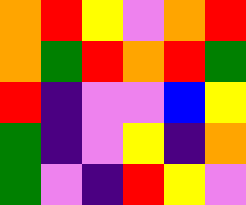[["orange", "red", "yellow", "violet", "orange", "red"], ["orange", "green", "red", "orange", "red", "green"], ["red", "indigo", "violet", "violet", "blue", "yellow"], ["green", "indigo", "violet", "yellow", "indigo", "orange"], ["green", "violet", "indigo", "red", "yellow", "violet"]]